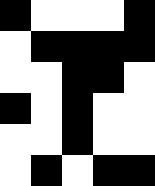[["black", "white", "white", "white", "black"], ["white", "black", "black", "black", "black"], ["white", "white", "black", "black", "white"], ["black", "white", "black", "white", "white"], ["white", "white", "black", "white", "white"], ["white", "black", "white", "black", "black"]]